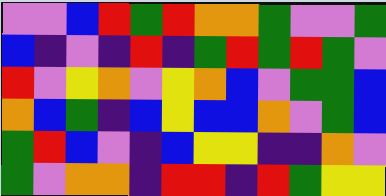[["violet", "violet", "blue", "red", "green", "red", "orange", "orange", "green", "violet", "violet", "green"], ["blue", "indigo", "violet", "indigo", "red", "indigo", "green", "red", "green", "red", "green", "violet"], ["red", "violet", "yellow", "orange", "violet", "yellow", "orange", "blue", "violet", "green", "green", "blue"], ["orange", "blue", "green", "indigo", "blue", "yellow", "blue", "blue", "orange", "violet", "green", "blue"], ["green", "red", "blue", "violet", "indigo", "blue", "yellow", "yellow", "indigo", "indigo", "orange", "violet"], ["green", "violet", "orange", "orange", "indigo", "red", "red", "indigo", "red", "green", "yellow", "yellow"]]